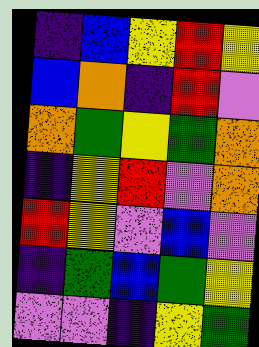[["indigo", "blue", "yellow", "red", "yellow"], ["blue", "orange", "indigo", "red", "violet"], ["orange", "green", "yellow", "green", "orange"], ["indigo", "yellow", "red", "violet", "orange"], ["red", "yellow", "violet", "blue", "violet"], ["indigo", "green", "blue", "green", "yellow"], ["violet", "violet", "indigo", "yellow", "green"]]